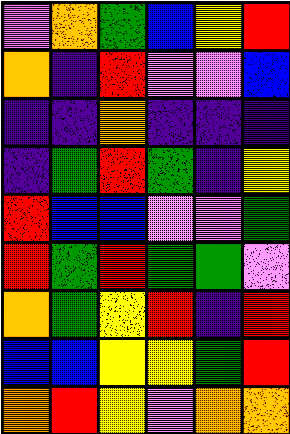[["violet", "orange", "green", "blue", "yellow", "red"], ["orange", "indigo", "red", "violet", "violet", "blue"], ["indigo", "indigo", "orange", "indigo", "indigo", "indigo"], ["indigo", "green", "red", "green", "indigo", "yellow"], ["red", "blue", "blue", "violet", "violet", "green"], ["red", "green", "red", "green", "green", "violet"], ["orange", "green", "yellow", "red", "indigo", "red"], ["blue", "blue", "yellow", "yellow", "green", "red"], ["orange", "red", "yellow", "violet", "orange", "orange"]]